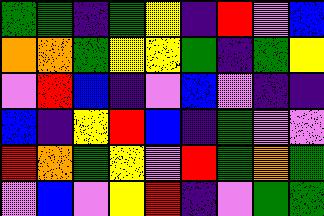[["green", "green", "indigo", "green", "yellow", "indigo", "red", "violet", "blue"], ["orange", "orange", "green", "yellow", "yellow", "green", "indigo", "green", "yellow"], ["violet", "red", "blue", "indigo", "violet", "blue", "violet", "indigo", "indigo"], ["blue", "indigo", "yellow", "red", "blue", "indigo", "green", "violet", "violet"], ["red", "orange", "green", "yellow", "violet", "red", "green", "orange", "green"], ["violet", "blue", "violet", "yellow", "red", "indigo", "violet", "green", "green"]]